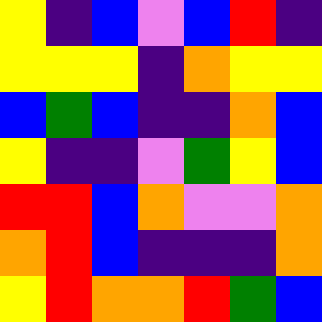[["yellow", "indigo", "blue", "violet", "blue", "red", "indigo"], ["yellow", "yellow", "yellow", "indigo", "orange", "yellow", "yellow"], ["blue", "green", "blue", "indigo", "indigo", "orange", "blue"], ["yellow", "indigo", "indigo", "violet", "green", "yellow", "blue"], ["red", "red", "blue", "orange", "violet", "violet", "orange"], ["orange", "red", "blue", "indigo", "indigo", "indigo", "orange"], ["yellow", "red", "orange", "orange", "red", "green", "blue"]]